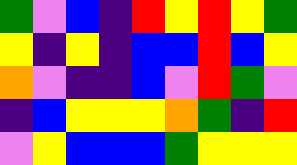[["green", "violet", "blue", "indigo", "red", "yellow", "red", "yellow", "green"], ["yellow", "indigo", "yellow", "indigo", "blue", "blue", "red", "blue", "yellow"], ["orange", "violet", "indigo", "indigo", "blue", "violet", "red", "green", "violet"], ["indigo", "blue", "yellow", "yellow", "yellow", "orange", "green", "indigo", "red"], ["violet", "yellow", "blue", "blue", "blue", "green", "yellow", "yellow", "yellow"]]